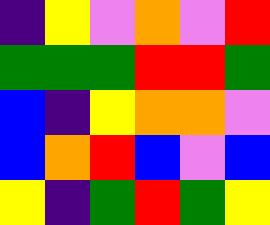[["indigo", "yellow", "violet", "orange", "violet", "red"], ["green", "green", "green", "red", "red", "green"], ["blue", "indigo", "yellow", "orange", "orange", "violet"], ["blue", "orange", "red", "blue", "violet", "blue"], ["yellow", "indigo", "green", "red", "green", "yellow"]]